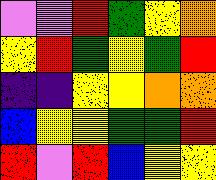[["violet", "violet", "red", "green", "yellow", "orange"], ["yellow", "red", "green", "yellow", "green", "red"], ["indigo", "indigo", "yellow", "yellow", "orange", "orange"], ["blue", "yellow", "yellow", "green", "green", "red"], ["red", "violet", "red", "blue", "yellow", "yellow"]]